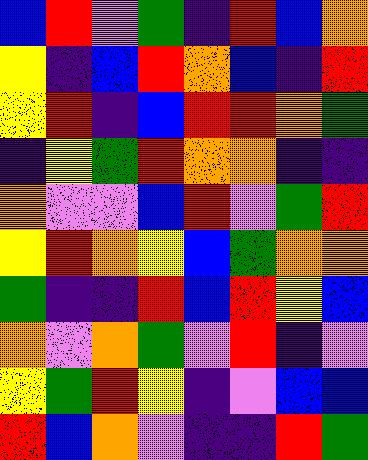[["blue", "red", "violet", "green", "indigo", "red", "blue", "orange"], ["yellow", "indigo", "blue", "red", "orange", "blue", "indigo", "red"], ["yellow", "red", "indigo", "blue", "red", "red", "orange", "green"], ["indigo", "yellow", "green", "red", "orange", "orange", "indigo", "indigo"], ["orange", "violet", "violet", "blue", "red", "violet", "green", "red"], ["yellow", "red", "orange", "yellow", "blue", "green", "orange", "orange"], ["green", "indigo", "indigo", "red", "blue", "red", "yellow", "blue"], ["orange", "violet", "orange", "green", "violet", "red", "indigo", "violet"], ["yellow", "green", "red", "yellow", "indigo", "violet", "blue", "blue"], ["red", "blue", "orange", "violet", "indigo", "indigo", "red", "green"]]